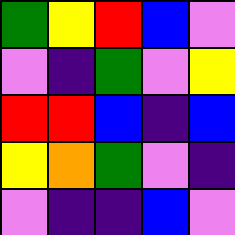[["green", "yellow", "red", "blue", "violet"], ["violet", "indigo", "green", "violet", "yellow"], ["red", "red", "blue", "indigo", "blue"], ["yellow", "orange", "green", "violet", "indigo"], ["violet", "indigo", "indigo", "blue", "violet"]]